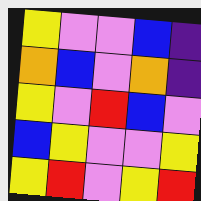[["yellow", "violet", "violet", "blue", "indigo"], ["orange", "blue", "violet", "orange", "indigo"], ["yellow", "violet", "red", "blue", "violet"], ["blue", "yellow", "violet", "violet", "yellow"], ["yellow", "red", "violet", "yellow", "red"]]